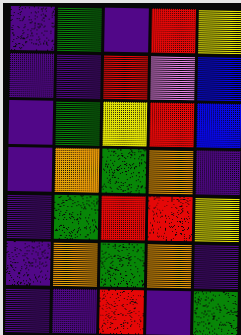[["indigo", "green", "indigo", "red", "yellow"], ["indigo", "indigo", "red", "violet", "blue"], ["indigo", "green", "yellow", "red", "blue"], ["indigo", "orange", "green", "orange", "indigo"], ["indigo", "green", "red", "red", "yellow"], ["indigo", "orange", "green", "orange", "indigo"], ["indigo", "indigo", "red", "indigo", "green"]]